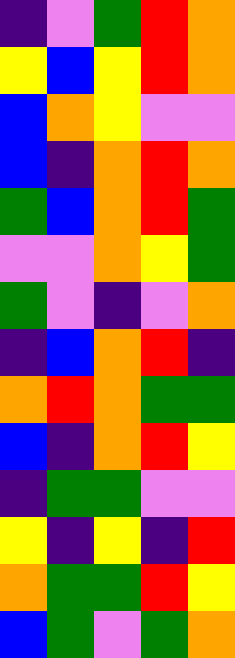[["indigo", "violet", "green", "red", "orange"], ["yellow", "blue", "yellow", "red", "orange"], ["blue", "orange", "yellow", "violet", "violet"], ["blue", "indigo", "orange", "red", "orange"], ["green", "blue", "orange", "red", "green"], ["violet", "violet", "orange", "yellow", "green"], ["green", "violet", "indigo", "violet", "orange"], ["indigo", "blue", "orange", "red", "indigo"], ["orange", "red", "orange", "green", "green"], ["blue", "indigo", "orange", "red", "yellow"], ["indigo", "green", "green", "violet", "violet"], ["yellow", "indigo", "yellow", "indigo", "red"], ["orange", "green", "green", "red", "yellow"], ["blue", "green", "violet", "green", "orange"]]